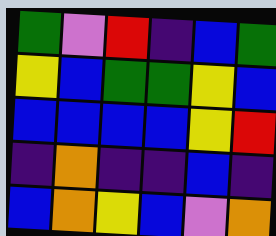[["green", "violet", "red", "indigo", "blue", "green"], ["yellow", "blue", "green", "green", "yellow", "blue"], ["blue", "blue", "blue", "blue", "yellow", "red"], ["indigo", "orange", "indigo", "indigo", "blue", "indigo"], ["blue", "orange", "yellow", "blue", "violet", "orange"]]